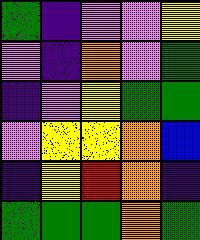[["green", "indigo", "violet", "violet", "yellow"], ["violet", "indigo", "orange", "violet", "green"], ["indigo", "violet", "yellow", "green", "green"], ["violet", "yellow", "yellow", "orange", "blue"], ["indigo", "yellow", "red", "orange", "indigo"], ["green", "green", "green", "orange", "green"]]